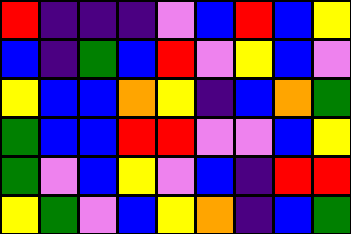[["red", "indigo", "indigo", "indigo", "violet", "blue", "red", "blue", "yellow"], ["blue", "indigo", "green", "blue", "red", "violet", "yellow", "blue", "violet"], ["yellow", "blue", "blue", "orange", "yellow", "indigo", "blue", "orange", "green"], ["green", "blue", "blue", "red", "red", "violet", "violet", "blue", "yellow"], ["green", "violet", "blue", "yellow", "violet", "blue", "indigo", "red", "red"], ["yellow", "green", "violet", "blue", "yellow", "orange", "indigo", "blue", "green"]]